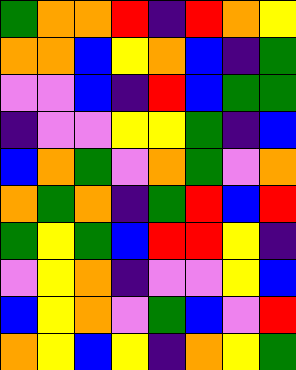[["green", "orange", "orange", "red", "indigo", "red", "orange", "yellow"], ["orange", "orange", "blue", "yellow", "orange", "blue", "indigo", "green"], ["violet", "violet", "blue", "indigo", "red", "blue", "green", "green"], ["indigo", "violet", "violet", "yellow", "yellow", "green", "indigo", "blue"], ["blue", "orange", "green", "violet", "orange", "green", "violet", "orange"], ["orange", "green", "orange", "indigo", "green", "red", "blue", "red"], ["green", "yellow", "green", "blue", "red", "red", "yellow", "indigo"], ["violet", "yellow", "orange", "indigo", "violet", "violet", "yellow", "blue"], ["blue", "yellow", "orange", "violet", "green", "blue", "violet", "red"], ["orange", "yellow", "blue", "yellow", "indigo", "orange", "yellow", "green"]]